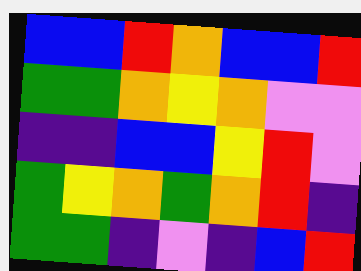[["blue", "blue", "red", "orange", "blue", "blue", "red"], ["green", "green", "orange", "yellow", "orange", "violet", "violet"], ["indigo", "indigo", "blue", "blue", "yellow", "red", "violet"], ["green", "yellow", "orange", "green", "orange", "red", "indigo"], ["green", "green", "indigo", "violet", "indigo", "blue", "red"]]